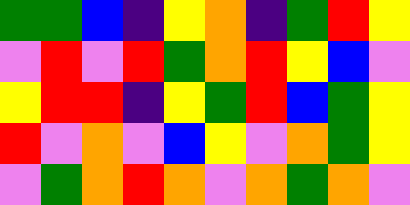[["green", "green", "blue", "indigo", "yellow", "orange", "indigo", "green", "red", "yellow"], ["violet", "red", "violet", "red", "green", "orange", "red", "yellow", "blue", "violet"], ["yellow", "red", "red", "indigo", "yellow", "green", "red", "blue", "green", "yellow"], ["red", "violet", "orange", "violet", "blue", "yellow", "violet", "orange", "green", "yellow"], ["violet", "green", "orange", "red", "orange", "violet", "orange", "green", "orange", "violet"]]